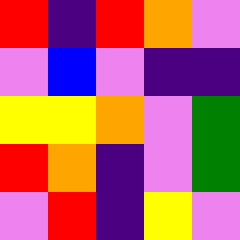[["red", "indigo", "red", "orange", "violet"], ["violet", "blue", "violet", "indigo", "indigo"], ["yellow", "yellow", "orange", "violet", "green"], ["red", "orange", "indigo", "violet", "green"], ["violet", "red", "indigo", "yellow", "violet"]]